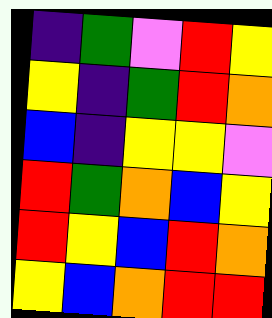[["indigo", "green", "violet", "red", "yellow"], ["yellow", "indigo", "green", "red", "orange"], ["blue", "indigo", "yellow", "yellow", "violet"], ["red", "green", "orange", "blue", "yellow"], ["red", "yellow", "blue", "red", "orange"], ["yellow", "blue", "orange", "red", "red"]]